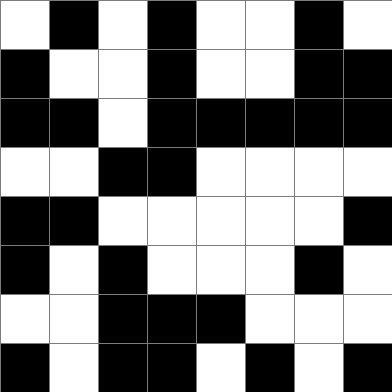[["white", "black", "white", "black", "white", "white", "black", "white"], ["black", "white", "white", "black", "white", "white", "black", "black"], ["black", "black", "white", "black", "black", "black", "black", "black"], ["white", "white", "black", "black", "white", "white", "white", "white"], ["black", "black", "white", "white", "white", "white", "white", "black"], ["black", "white", "black", "white", "white", "white", "black", "white"], ["white", "white", "black", "black", "black", "white", "white", "white"], ["black", "white", "black", "black", "white", "black", "white", "black"]]